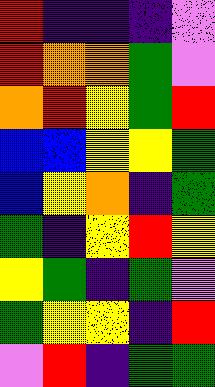[["red", "indigo", "indigo", "indigo", "violet"], ["red", "orange", "orange", "green", "violet"], ["orange", "red", "yellow", "green", "red"], ["blue", "blue", "yellow", "yellow", "green"], ["blue", "yellow", "orange", "indigo", "green"], ["green", "indigo", "yellow", "red", "yellow"], ["yellow", "green", "indigo", "green", "violet"], ["green", "yellow", "yellow", "indigo", "red"], ["violet", "red", "indigo", "green", "green"]]